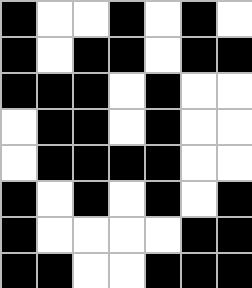[["black", "white", "white", "black", "white", "black", "white"], ["black", "white", "black", "black", "white", "black", "black"], ["black", "black", "black", "white", "black", "white", "white"], ["white", "black", "black", "white", "black", "white", "white"], ["white", "black", "black", "black", "black", "white", "white"], ["black", "white", "black", "white", "black", "white", "black"], ["black", "white", "white", "white", "white", "black", "black"], ["black", "black", "white", "white", "black", "black", "black"]]